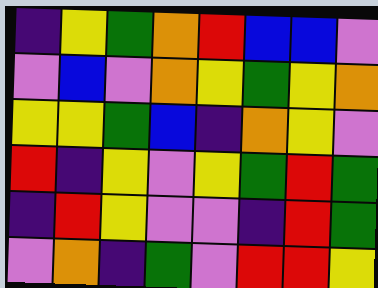[["indigo", "yellow", "green", "orange", "red", "blue", "blue", "violet"], ["violet", "blue", "violet", "orange", "yellow", "green", "yellow", "orange"], ["yellow", "yellow", "green", "blue", "indigo", "orange", "yellow", "violet"], ["red", "indigo", "yellow", "violet", "yellow", "green", "red", "green"], ["indigo", "red", "yellow", "violet", "violet", "indigo", "red", "green"], ["violet", "orange", "indigo", "green", "violet", "red", "red", "yellow"]]